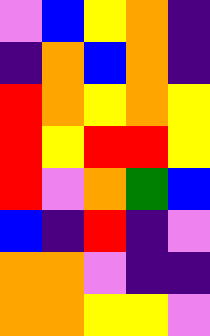[["violet", "blue", "yellow", "orange", "indigo"], ["indigo", "orange", "blue", "orange", "indigo"], ["red", "orange", "yellow", "orange", "yellow"], ["red", "yellow", "red", "red", "yellow"], ["red", "violet", "orange", "green", "blue"], ["blue", "indigo", "red", "indigo", "violet"], ["orange", "orange", "violet", "indigo", "indigo"], ["orange", "orange", "yellow", "yellow", "violet"]]